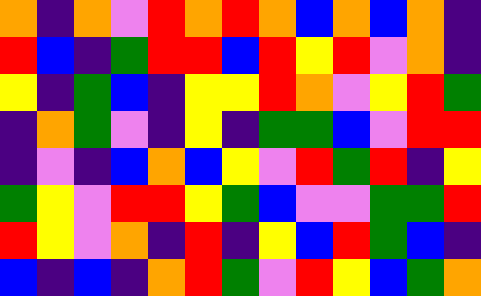[["orange", "indigo", "orange", "violet", "red", "orange", "red", "orange", "blue", "orange", "blue", "orange", "indigo"], ["red", "blue", "indigo", "green", "red", "red", "blue", "red", "yellow", "red", "violet", "orange", "indigo"], ["yellow", "indigo", "green", "blue", "indigo", "yellow", "yellow", "red", "orange", "violet", "yellow", "red", "green"], ["indigo", "orange", "green", "violet", "indigo", "yellow", "indigo", "green", "green", "blue", "violet", "red", "red"], ["indigo", "violet", "indigo", "blue", "orange", "blue", "yellow", "violet", "red", "green", "red", "indigo", "yellow"], ["green", "yellow", "violet", "red", "red", "yellow", "green", "blue", "violet", "violet", "green", "green", "red"], ["red", "yellow", "violet", "orange", "indigo", "red", "indigo", "yellow", "blue", "red", "green", "blue", "indigo"], ["blue", "indigo", "blue", "indigo", "orange", "red", "green", "violet", "red", "yellow", "blue", "green", "orange"]]